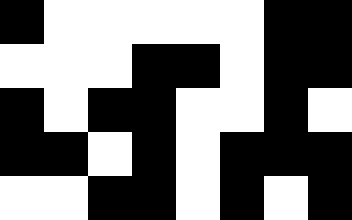[["black", "white", "white", "white", "white", "white", "black", "black"], ["white", "white", "white", "black", "black", "white", "black", "black"], ["black", "white", "black", "black", "white", "white", "black", "white"], ["black", "black", "white", "black", "white", "black", "black", "black"], ["white", "white", "black", "black", "white", "black", "white", "black"]]